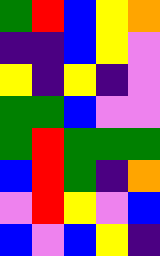[["green", "red", "blue", "yellow", "orange"], ["indigo", "indigo", "blue", "yellow", "violet"], ["yellow", "indigo", "yellow", "indigo", "violet"], ["green", "green", "blue", "violet", "violet"], ["green", "red", "green", "green", "green"], ["blue", "red", "green", "indigo", "orange"], ["violet", "red", "yellow", "violet", "blue"], ["blue", "violet", "blue", "yellow", "indigo"]]